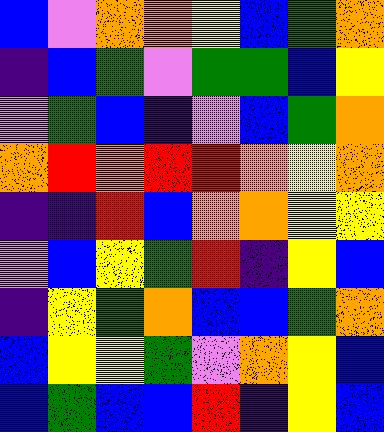[["blue", "violet", "orange", "orange", "yellow", "blue", "green", "orange"], ["indigo", "blue", "green", "violet", "green", "green", "blue", "yellow"], ["violet", "green", "blue", "indigo", "violet", "blue", "green", "orange"], ["orange", "red", "orange", "red", "red", "orange", "yellow", "orange"], ["indigo", "indigo", "red", "blue", "orange", "orange", "yellow", "yellow"], ["violet", "blue", "yellow", "green", "red", "indigo", "yellow", "blue"], ["indigo", "yellow", "green", "orange", "blue", "blue", "green", "orange"], ["blue", "yellow", "yellow", "green", "violet", "orange", "yellow", "blue"], ["blue", "green", "blue", "blue", "red", "indigo", "yellow", "blue"]]